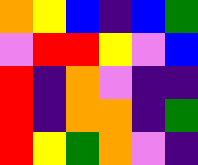[["orange", "yellow", "blue", "indigo", "blue", "green"], ["violet", "red", "red", "yellow", "violet", "blue"], ["red", "indigo", "orange", "violet", "indigo", "indigo"], ["red", "indigo", "orange", "orange", "indigo", "green"], ["red", "yellow", "green", "orange", "violet", "indigo"]]